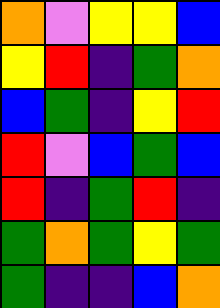[["orange", "violet", "yellow", "yellow", "blue"], ["yellow", "red", "indigo", "green", "orange"], ["blue", "green", "indigo", "yellow", "red"], ["red", "violet", "blue", "green", "blue"], ["red", "indigo", "green", "red", "indigo"], ["green", "orange", "green", "yellow", "green"], ["green", "indigo", "indigo", "blue", "orange"]]